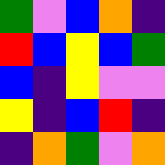[["green", "violet", "blue", "orange", "indigo"], ["red", "blue", "yellow", "blue", "green"], ["blue", "indigo", "yellow", "violet", "violet"], ["yellow", "indigo", "blue", "red", "indigo"], ["indigo", "orange", "green", "violet", "orange"]]